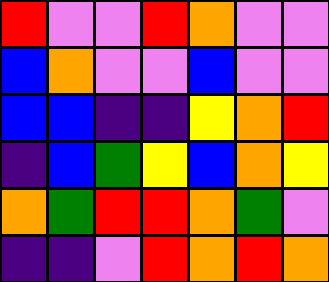[["red", "violet", "violet", "red", "orange", "violet", "violet"], ["blue", "orange", "violet", "violet", "blue", "violet", "violet"], ["blue", "blue", "indigo", "indigo", "yellow", "orange", "red"], ["indigo", "blue", "green", "yellow", "blue", "orange", "yellow"], ["orange", "green", "red", "red", "orange", "green", "violet"], ["indigo", "indigo", "violet", "red", "orange", "red", "orange"]]